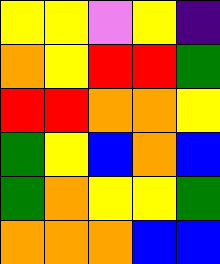[["yellow", "yellow", "violet", "yellow", "indigo"], ["orange", "yellow", "red", "red", "green"], ["red", "red", "orange", "orange", "yellow"], ["green", "yellow", "blue", "orange", "blue"], ["green", "orange", "yellow", "yellow", "green"], ["orange", "orange", "orange", "blue", "blue"]]